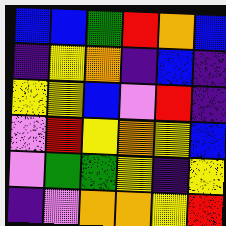[["blue", "blue", "green", "red", "orange", "blue"], ["indigo", "yellow", "orange", "indigo", "blue", "indigo"], ["yellow", "yellow", "blue", "violet", "red", "indigo"], ["violet", "red", "yellow", "orange", "yellow", "blue"], ["violet", "green", "green", "yellow", "indigo", "yellow"], ["indigo", "violet", "orange", "orange", "yellow", "red"]]